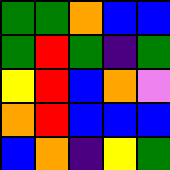[["green", "green", "orange", "blue", "blue"], ["green", "red", "green", "indigo", "green"], ["yellow", "red", "blue", "orange", "violet"], ["orange", "red", "blue", "blue", "blue"], ["blue", "orange", "indigo", "yellow", "green"]]